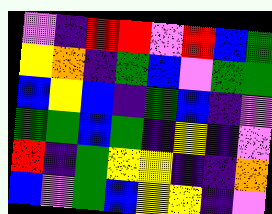[["violet", "indigo", "red", "red", "violet", "red", "blue", "green"], ["yellow", "orange", "indigo", "green", "blue", "violet", "green", "green"], ["blue", "yellow", "blue", "indigo", "green", "blue", "indigo", "violet"], ["green", "green", "blue", "green", "indigo", "yellow", "indigo", "violet"], ["red", "indigo", "green", "yellow", "yellow", "indigo", "indigo", "orange"], ["blue", "violet", "green", "blue", "yellow", "yellow", "indigo", "violet"]]